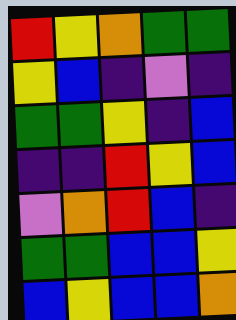[["red", "yellow", "orange", "green", "green"], ["yellow", "blue", "indigo", "violet", "indigo"], ["green", "green", "yellow", "indigo", "blue"], ["indigo", "indigo", "red", "yellow", "blue"], ["violet", "orange", "red", "blue", "indigo"], ["green", "green", "blue", "blue", "yellow"], ["blue", "yellow", "blue", "blue", "orange"]]